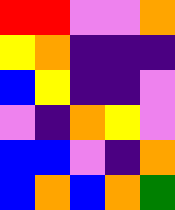[["red", "red", "violet", "violet", "orange"], ["yellow", "orange", "indigo", "indigo", "indigo"], ["blue", "yellow", "indigo", "indigo", "violet"], ["violet", "indigo", "orange", "yellow", "violet"], ["blue", "blue", "violet", "indigo", "orange"], ["blue", "orange", "blue", "orange", "green"]]